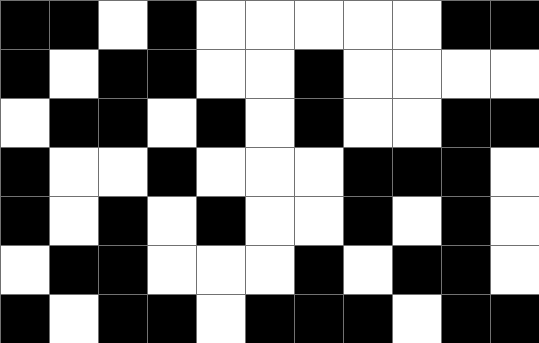[["black", "black", "white", "black", "white", "white", "white", "white", "white", "black", "black"], ["black", "white", "black", "black", "white", "white", "black", "white", "white", "white", "white"], ["white", "black", "black", "white", "black", "white", "black", "white", "white", "black", "black"], ["black", "white", "white", "black", "white", "white", "white", "black", "black", "black", "white"], ["black", "white", "black", "white", "black", "white", "white", "black", "white", "black", "white"], ["white", "black", "black", "white", "white", "white", "black", "white", "black", "black", "white"], ["black", "white", "black", "black", "white", "black", "black", "black", "white", "black", "black"]]